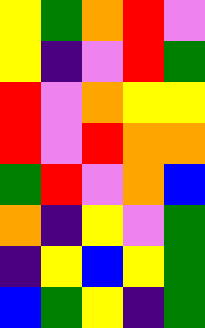[["yellow", "green", "orange", "red", "violet"], ["yellow", "indigo", "violet", "red", "green"], ["red", "violet", "orange", "yellow", "yellow"], ["red", "violet", "red", "orange", "orange"], ["green", "red", "violet", "orange", "blue"], ["orange", "indigo", "yellow", "violet", "green"], ["indigo", "yellow", "blue", "yellow", "green"], ["blue", "green", "yellow", "indigo", "green"]]